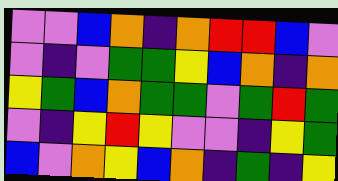[["violet", "violet", "blue", "orange", "indigo", "orange", "red", "red", "blue", "violet"], ["violet", "indigo", "violet", "green", "green", "yellow", "blue", "orange", "indigo", "orange"], ["yellow", "green", "blue", "orange", "green", "green", "violet", "green", "red", "green"], ["violet", "indigo", "yellow", "red", "yellow", "violet", "violet", "indigo", "yellow", "green"], ["blue", "violet", "orange", "yellow", "blue", "orange", "indigo", "green", "indigo", "yellow"]]